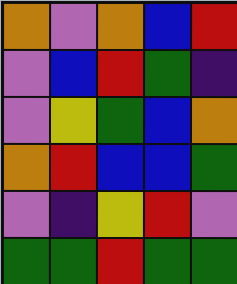[["orange", "violet", "orange", "blue", "red"], ["violet", "blue", "red", "green", "indigo"], ["violet", "yellow", "green", "blue", "orange"], ["orange", "red", "blue", "blue", "green"], ["violet", "indigo", "yellow", "red", "violet"], ["green", "green", "red", "green", "green"]]